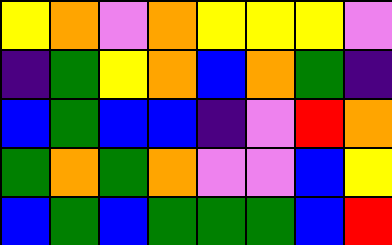[["yellow", "orange", "violet", "orange", "yellow", "yellow", "yellow", "violet"], ["indigo", "green", "yellow", "orange", "blue", "orange", "green", "indigo"], ["blue", "green", "blue", "blue", "indigo", "violet", "red", "orange"], ["green", "orange", "green", "orange", "violet", "violet", "blue", "yellow"], ["blue", "green", "blue", "green", "green", "green", "blue", "red"]]